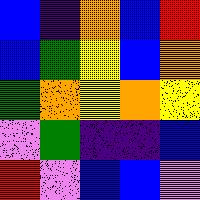[["blue", "indigo", "orange", "blue", "red"], ["blue", "green", "yellow", "blue", "orange"], ["green", "orange", "yellow", "orange", "yellow"], ["violet", "green", "indigo", "indigo", "blue"], ["red", "violet", "blue", "blue", "violet"]]